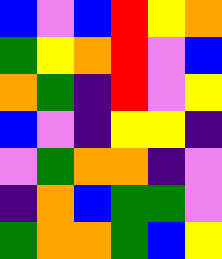[["blue", "violet", "blue", "red", "yellow", "orange"], ["green", "yellow", "orange", "red", "violet", "blue"], ["orange", "green", "indigo", "red", "violet", "yellow"], ["blue", "violet", "indigo", "yellow", "yellow", "indigo"], ["violet", "green", "orange", "orange", "indigo", "violet"], ["indigo", "orange", "blue", "green", "green", "violet"], ["green", "orange", "orange", "green", "blue", "yellow"]]